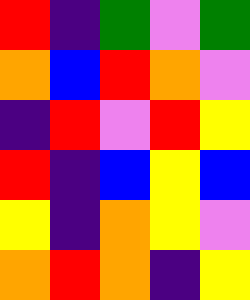[["red", "indigo", "green", "violet", "green"], ["orange", "blue", "red", "orange", "violet"], ["indigo", "red", "violet", "red", "yellow"], ["red", "indigo", "blue", "yellow", "blue"], ["yellow", "indigo", "orange", "yellow", "violet"], ["orange", "red", "orange", "indigo", "yellow"]]